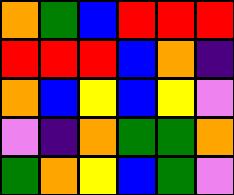[["orange", "green", "blue", "red", "red", "red"], ["red", "red", "red", "blue", "orange", "indigo"], ["orange", "blue", "yellow", "blue", "yellow", "violet"], ["violet", "indigo", "orange", "green", "green", "orange"], ["green", "orange", "yellow", "blue", "green", "violet"]]